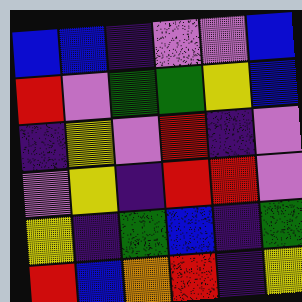[["blue", "blue", "indigo", "violet", "violet", "blue"], ["red", "violet", "green", "green", "yellow", "blue"], ["indigo", "yellow", "violet", "red", "indigo", "violet"], ["violet", "yellow", "indigo", "red", "red", "violet"], ["yellow", "indigo", "green", "blue", "indigo", "green"], ["red", "blue", "orange", "red", "indigo", "yellow"]]